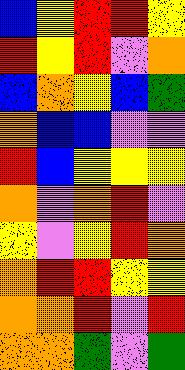[["blue", "yellow", "red", "red", "yellow"], ["red", "yellow", "red", "violet", "orange"], ["blue", "orange", "yellow", "blue", "green"], ["orange", "blue", "blue", "violet", "violet"], ["red", "blue", "yellow", "yellow", "yellow"], ["orange", "violet", "orange", "red", "violet"], ["yellow", "violet", "yellow", "red", "orange"], ["orange", "red", "red", "yellow", "yellow"], ["orange", "orange", "red", "violet", "red"], ["orange", "orange", "green", "violet", "green"]]